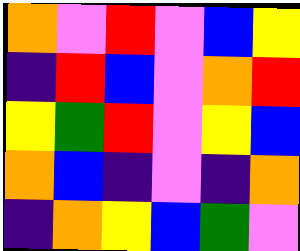[["orange", "violet", "red", "violet", "blue", "yellow"], ["indigo", "red", "blue", "violet", "orange", "red"], ["yellow", "green", "red", "violet", "yellow", "blue"], ["orange", "blue", "indigo", "violet", "indigo", "orange"], ["indigo", "orange", "yellow", "blue", "green", "violet"]]